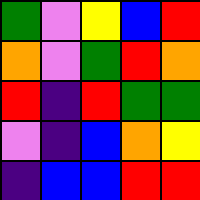[["green", "violet", "yellow", "blue", "red"], ["orange", "violet", "green", "red", "orange"], ["red", "indigo", "red", "green", "green"], ["violet", "indigo", "blue", "orange", "yellow"], ["indigo", "blue", "blue", "red", "red"]]